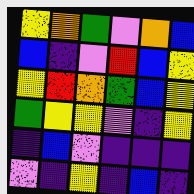[["yellow", "orange", "green", "violet", "orange", "blue"], ["blue", "indigo", "violet", "red", "blue", "yellow"], ["yellow", "red", "orange", "green", "blue", "yellow"], ["green", "yellow", "yellow", "violet", "indigo", "yellow"], ["indigo", "blue", "violet", "indigo", "indigo", "indigo"], ["violet", "indigo", "yellow", "indigo", "blue", "indigo"]]